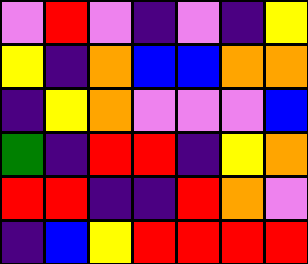[["violet", "red", "violet", "indigo", "violet", "indigo", "yellow"], ["yellow", "indigo", "orange", "blue", "blue", "orange", "orange"], ["indigo", "yellow", "orange", "violet", "violet", "violet", "blue"], ["green", "indigo", "red", "red", "indigo", "yellow", "orange"], ["red", "red", "indigo", "indigo", "red", "orange", "violet"], ["indigo", "blue", "yellow", "red", "red", "red", "red"]]